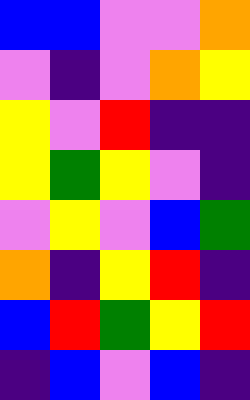[["blue", "blue", "violet", "violet", "orange"], ["violet", "indigo", "violet", "orange", "yellow"], ["yellow", "violet", "red", "indigo", "indigo"], ["yellow", "green", "yellow", "violet", "indigo"], ["violet", "yellow", "violet", "blue", "green"], ["orange", "indigo", "yellow", "red", "indigo"], ["blue", "red", "green", "yellow", "red"], ["indigo", "blue", "violet", "blue", "indigo"]]